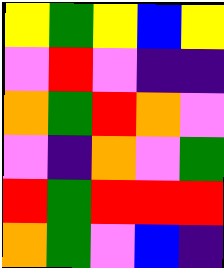[["yellow", "green", "yellow", "blue", "yellow"], ["violet", "red", "violet", "indigo", "indigo"], ["orange", "green", "red", "orange", "violet"], ["violet", "indigo", "orange", "violet", "green"], ["red", "green", "red", "red", "red"], ["orange", "green", "violet", "blue", "indigo"]]